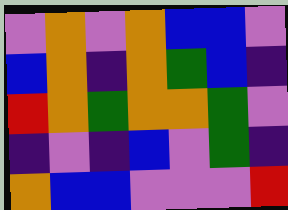[["violet", "orange", "violet", "orange", "blue", "blue", "violet"], ["blue", "orange", "indigo", "orange", "green", "blue", "indigo"], ["red", "orange", "green", "orange", "orange", "green", "violet"], ["indigo", "violet", "indigo", "blue", "violet", "green", "indigo"], ["orange", "blue", "blue", "violet", "violet", "violet", "red"]]